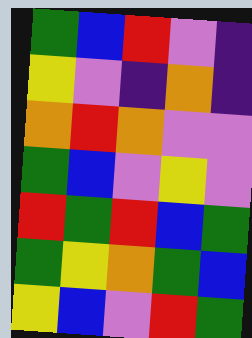[["green", "blue", "red", "violet", "indigo"], ["yellow", "violet", "indigo", "orange", "indigo"], ["orange", "red", "orange", "violet", "violet"], ["green", "blue", "violet", "yellow", "violet"], ["red", "green", "red", "blue", "green"], ["green", "yellow", "orange", "green", "blue"], ["yellow", "blue", "violet", "red", "green"]]